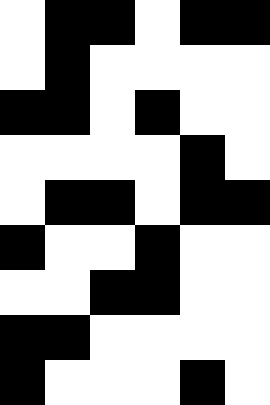[["white", "black", "black", "white", "black", "black"], ["white", "black", "white", "white", "white", "white"], ["black", "black", "white", "black", "white", "white"], ["white", "white", "white", "white", "black", "white"], ["white", "black", "black", "white", "black", "black"], ["black", "white", "white", "black", "white", "white"], ["white", "white", "black", "black", "white", "white"], ["black", "black", "white", "white", "white", "white"], ["black", "white", "white", "white", "black", "white"]]